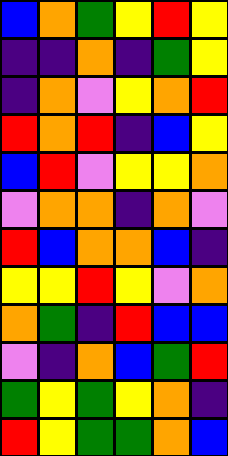[["blue", "orange", "green", "yellow", "red", "yellow"], ["indigo", "indigo", "orange", "indigo", "green", "yellow"], ["indigo", "orange", "violet", "yellow", "orange", "red"], ["red", "orange", "red", "indigo", "blue", "yellow"], ["blue", "red", "violet", "yellow", "yellow", "orange"], ["violet", "orange", "orange", "indigo", "orange", "violet"], ["red", "blue", "orange", "orange", "blue", "indigo"], ["yellow", "yellow", "red", "yellow", "violet", "orange"], ["orange", "green", "indigo", "red", "blue", "blue"], ["violet", "indigo", "orange", "blue", "green", "red"], ["green", "yellow", "green", "yellow", "orange", "indigo"], ["red", "yellow", "green", "green", "orange", "blue"]]